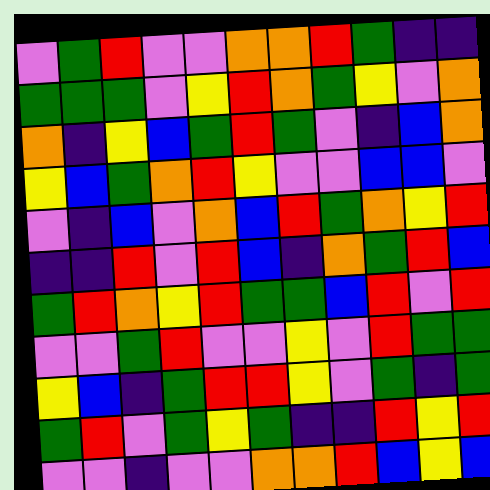[["violet", "green", "red", "violet", "violet", "orange", "orange", "red", "green", "indigo", "indigo"], ["green", "green", "green", "violet", "yellow", "red", "orange", "green", "yellow", "violet", "orange"], ["orange", "indigo", "yellow", "blue", "green", "red", "green", "violet", "indigo", "blue", "orange"], ["yellow", "blue", "green", "orange", "red", "yellow", "violet", "violet", "blue", "blue", "violet"], ["violet", "indigo", "blue", "violet", "orange", "blue", "red", "green", "orange", "yellow", "red"], ["indigo", "indigo", "red", "violet", "red", "blue", "indigo", "orange", "green", "red", "blue"], ["green", "red", "orange", "yellow", "red", "green", "green", "blue", "red", "violet", "red"], ["violet", "violet", "green", "red", "violet", "violet", "yellow", "violet", "red", "green", "green"], ["yellow", "blue", "indigo", "green", "red", "red", "yellow", "violet", "green", "indigo", "green"], ["green", "red", "violet", "green", "yellow", "green", "indigo", "indigo", "red", "yellow", "red"], ["violet", "violet", "indigo", "violet", "violet", "orange", "orange", "red", "blue", "yellow", "blue"]]